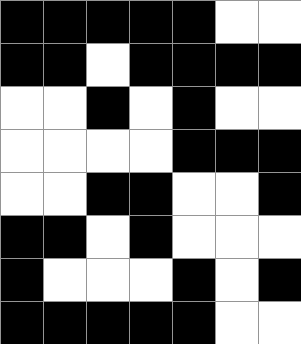[["black", "black", "black", "black", "black", "white", "white"], ["black", "black", "white", "black", "black", "black", "black"], ["white", "white", "black", "white", "black", "white", "white"], ["white", "white", "white", "white", "black", "black", "black"], ["white", "white", "black", "black", "white", "white", "black"], ["black", "black", "white", "black", "white", "white", "white"], ["black", "white", "white", "white", "black", "white", "black"], ["black", "black", "black", "black", "black", "white", "white"]]